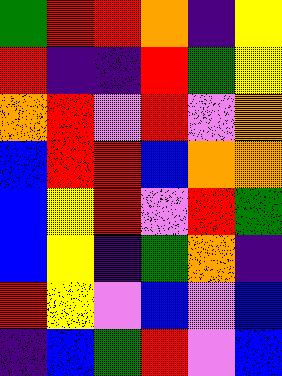[["green", "red", "red", "orange", "indigo", "yellow"], ["red", "indigo", "indigo", "red", "green", "yellow"], ["orange", "red", "violet", "red", "violet", "orange"], ["blue", "red", "red", "blue", "orange", "orange"], ["blue", "yellow", "red", "violet", "red", "green"], ["blue", "yellow", "indigo", "green", "orange", "indigo"], ["red", "yellow", "violet", "blue", "violet", "blue"], ["indigo", "blue", "green", "red", "violet", "blue"]]